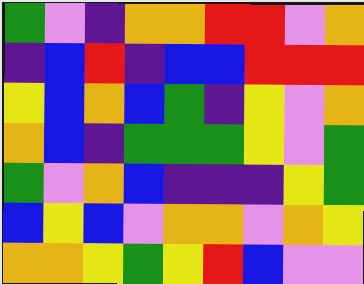[["green", "violet", "indigo", "orange", "orange", "red", "red", "violet", "orange"], ["indigo", "blue", "red", "indigo", "blue", "blue", "red", "red", "red"], ["yellow", "blue", "orange", "blue", "green", "indigo", "yellow", "violet", "orange"], ["orange", "blue", "indigo", "green", "green", "green", "yellow", "violet", "green"], ["green", "violet", "orange", "blue", "indigo", "indigo", "indigo", "yellow", "green"], ["blue", "yellow", "blue", "violet", "orange", "orange", "violet", "orange", "yellow"], ["orange", "orange", "yellow", "green", "yellow", "red", "blue", "violet", "violet"]]